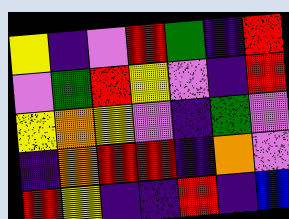[["yellow", "indigo", "violet", "red", "green", "indigo", "red"], ["violet", "green", "red", "yellow", "violet", "indigo", "red"], ["yellow", "orange", "yellow", "violet", "indigo", "green", "violet"], ["indigo", "orange", "red", "red", "indigo", "orange", "violet"], ["red", "yellow", "indigo", "indigo", "red", "indigo", "blue"]]